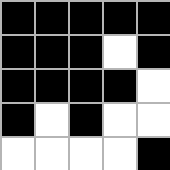[["black", "black", "black", "black", "black"], ["black", "black", "black", "white", "black"], ["black", "black", "black", "black", "white"], ["black", "white", "black", "white", "white"], ["white", "white", "white", "white", "black"]]